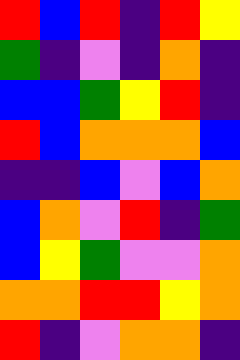[["red", "blue", "red", "indigo", "red", "yellow"], ["green", "indigo", "violet", "indigo", "orange", "indigo"], ["blue", "blue", "green", "yellow", "red", "indigo"], ["red", "blue", "orange", "orange", "orange", "blue"], ["indigo", "indigo", "blue", "violet", "blue", "orange"], ["blue", "orange", "violet", "red", "indigo", "green"], ["blue", "yellow", "green", "violet", "violet", "orange"], ["orange", "orange", "red", "red", "yellow", "orange"], ["red", "indigo", "violet", "orange", "orange", "indigo"]]